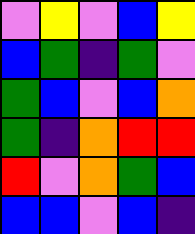[["violet", "yellow", "violet", "blue", "yellow"], ["blue", "green", "indigo", "green", "violet"], ["green", "blue", "violet", "blue", "orange"], ["green", "indigo", "orange", "red", "red"], ["red", "violet", "orange", "green", "blue"], ["blue", "blue", "violet", "blue", "indigo"]]